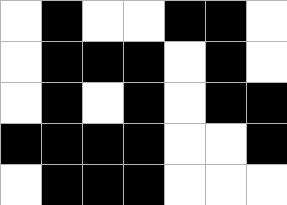[["white", "black", "white", "white", "black", "black", "white"], ["white", "black", "black", "black", "white", "black", "white"], ["white", "black", "white", "black", "white", "black", "black"], ["black", "black", "black", "black", "white", "white", "black"], ["white", "black", "black", "black", "white", "white", "white"]]